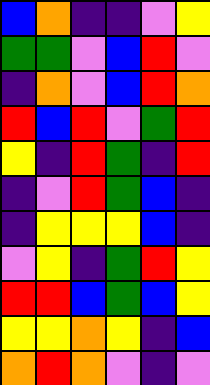[["blue", "orange", "indigo", "indigo", "violet", "yellow"], ["green", "green", "violet", "blue", "red", "violet"], ["indigo", "orange", "violet", "blue", "red", "orange"], ["red", "blue", "red", "violet", "green", "red"], ["yellow", "indigo", "red", "green", "indigo", "red"], ["indigo", "violet", "red", "green", "blue", "indigo"], ["indigo", "yellow", "yellow", "yellow", "blue", "indigo"], ["violet", "yellow", "indigo", "green", "red", "yellow"], ["red", "red", "blue", "green", "blue", "yellow"], ["yellow", "yellow", "orange", "yellow", "indigo", "blue"], ["orange", "red", "orange", "violet", "indigo", "violet"]]